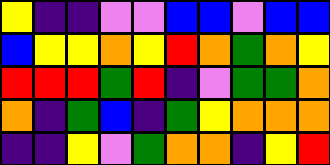[["yellow", "indigo", "indigo", "violet", "violet", "blue", "blue", "violet", "blue", "blue"], ["blue", "yellow", "yellow", "orange", "yellow", "red", "orange", "green", "orange", "yellow"], ["red", "red", "red", "green", "red", "indigo", "violet", "green", "green", "orange"], ["orange", "indigo", "green", "blue", "indigo", "green", "yellow", "orange", "orange", "orange"], ["indigo", "indigo", "yellow", "violet", "green", "orange", "orange", "indigo", "yellow", "red"]]